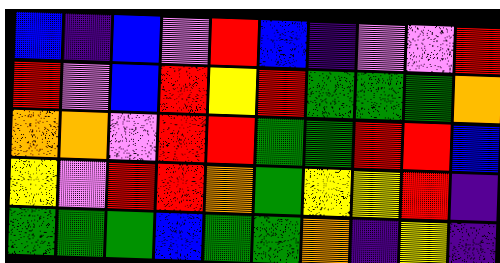[["blue", "indigo", "blue", "violet", "red", "blue", "indigo", "violet", "violet", "red"], ["red", "violet", "blue", "red", "yellow", "red", "green", "green", "green", "orange"], ["orange", "orange", "violet", "red", "red", "green", "green", "red", "red", "blue"], ["yellow", "violet", "red", "red", "orange", "green", "yellow", "yellow", "red", "indigo"], ["green", "green", "green", "blue", "green", "green", "orange", "indigo", "yellow", "indigo"]]